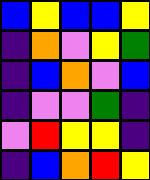[["blue", "yellow", "blue", "blue", "yellow"], ["indigo", "orange", "violet", "yellow", "green"], ["indigo", "blue", "orange", "violet", "blue"], ["indigo", "violet", "violet", "green", "indigo"], ["violet", "red", "yellow", "yellow", "indigo"], ["indigo", "blue", "orange", "red", "yellow"]]